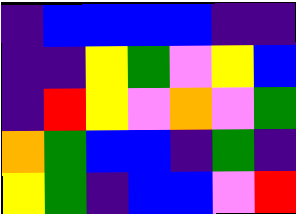[["indigo", "blue", "blue", "blue", "blue", "indigo", "indigo"], ["indigo", "indigo", "yellow", "green", "violet", "yellow", "blue"], ["indigo", "red", "yellow", "violet", "orange", "violet", "green"], ["orange", "green", "blue", "blue", "indigo", "green", "indigo"], ["yellow", "green", "indigo", "blue", "blue", "violet", "red"]]